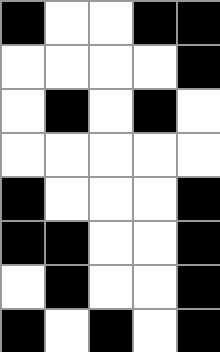[["black", "white", "white", "black", "black"], ["white", "white", "white", "white", "black"], ["white", "black", "white", "black", "white"], ["white", "white", "white", "white", "white"], ["black", "white", "white", "white", "black"], ["black", "black", "white", "white", "black"], ["white", "black", "white", "white", "black"], ["black", "white", "black", "white", "black"]]